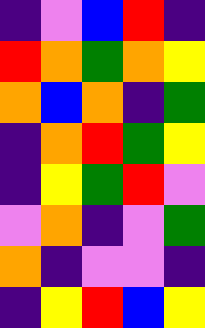[["indigo", "violet", "blue", "red", "indigo"], ["red", "orange", "green", "orange", "yellow"], ["orange", "blue", "orange", "indigo", "green"], ["indigo", "orange", "red", "green", "yellow"], ["indigo", "yellow", "green", "red", "violet"], ["violet", "orange", "indigo", "violet", "green"], ["orange", "indigo", "violet", "violet", "indigo"], ["indigo", "yellow", "red", "blue", "yellow"]]